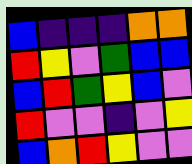[["blue", "indigo", "indigo", "indigo", "orange", "orange"], ["red", "yellow", "violet", "green", "blue", "blue"], ["blue", "red", "green", "yellow", "blue", "violet"], ["red", "violet", "violet", "indigo", "violet", "yellow"], ["blue", "orange", "red", "yellow", "violet", "violet"]]